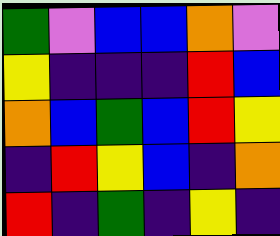[["green", "violet", "blue", "blue", "orange", "violet"], ["yellow", "indigo", "indigo", "indigo", "red", "blue"], ["orange", "blue", "green", "blue", "red", "yellow"], ["indigo", "red", "yellow", "blue", "indigo", "orange"], ["red", "indigo", "green", "indigo", "yellow", "indigo"]]